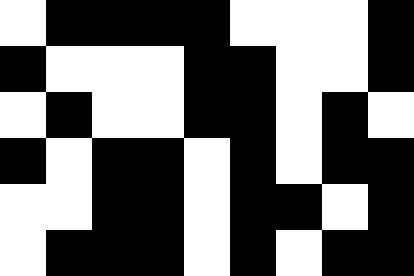[["white", "black", "black", "black", "black", "white", "white", "white", "black"], ["black", "white", "white", "white", "black", "black", "white", "white", "black"], ["white", "black", "white", "white", "black", "black", "white", "black", "white"], ["black", "white", "black", "black", "white", "black", "white", "black", "black"], ["white", "white", "black", "black", "white", "black", "black", "white", "black"], ["white", "black", "black", "black", "white", "black", "white", "black", "black"]]